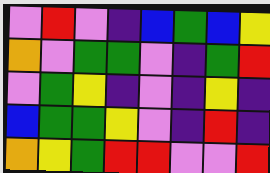[["violet", "red", "violet", "indigo", "blue", "green", "blue", "yellow"], ["orange", "violet", "green", "green", "violet", "indigo", "green", "red"], ["violet", "green", "yellow", "indigo", "violet", "indigo", "yellow", "indigo"], ["blue", "green", "green", "yellow", "violet", "indigo", "red", "indigo"], ["orange", "yellow", "green", "red", "red", "violet", "violet", "red"]]